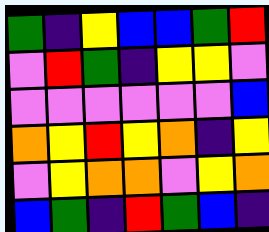[["green", "indigo", "yellow", "blue", "blue", "green", "red"], ["violet", "red", "green", "indigo", "yellow", "yellow", "violet"], ["violet", "violet", "violet", "violet", "violet", "violet", "blue"], ["orange", "yellow", "red", "yellow", "orange", "indigo", "yellow"], ["violet", "yellow", "orange", "orange", "violet", "yellow", "orange"], ["blue", "green", "indigo", "red", "green", "blue", "indigo"]]